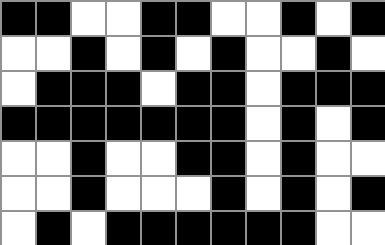[["black", "black", "white", "white", "black", "black", "white", "white", "black", "white", "black"], ["white", "white", "black", "white", "black", "white", "black", "white", "white", "black", "white"], ["white", "black", "black", "black", "white", "black", "black", "white", "black", "black", "black"], ["black", "black", "black", "black", "black", "black", "black", "white", "black", "white", "black"], ["white", "white", "black", "white", "white", "black", "black", "white", "black", "white", "white"], ["white", "white", "black", "white", "white", "white", "black", "white", "black", "white", "black"], ["white", "black", "white", "black", "black", "black", "black", "black", "black", "white", "white"]]